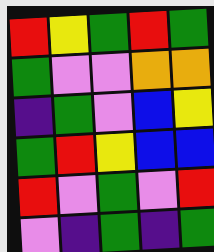[["red", "yellow", "green", "red", "green"], ["green", "violet", "violet", "orange", "orange"], ["indigo", "green", "violet", "blue", "yellow"], ["green", "red", "yellow", "blue", "blue"], ["red", "violet", "green", "violet", "red"], ["violet", "indigo", "green", "indigo", "green"]]